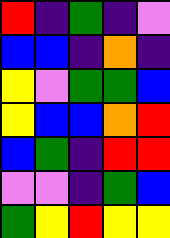[["red", "indigo", "green", "indigo", "violet"], ["blue", "blue", "indigo", "orange", "indigo"], ["yellow", "violet", "green", "green", "blue"], ["yellow", "blue", "blue", "orange", "red"], ["blue", "green", "indigo", "red", "red"], ["violet", "violet", "indigo", "green", "blue"], ["green", "yellow", "red", "yellow", "yellow"]]